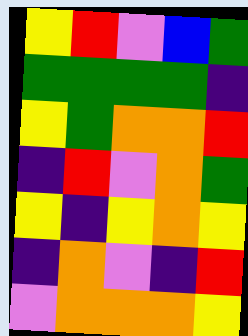[["yellow", "red", "violet", "blue", "green"], ["green", "green", "green", "green", "indigo"], ["yellow", "green", "orange", "orange", "red"], ["indigo", "red", "violet", "orange", "green"], ["yellow", "indigo", "yellow", "orange", "yellow"], ["indigo", "orange", "violet", "indigo", "red"], ["violet", "orange", "orange", "orange", "yellow"]]